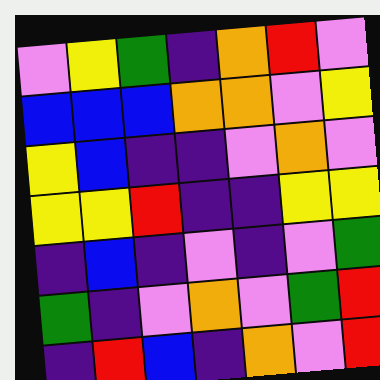[["violet", "yellow", "green", "indigo", "orange", "red", "violet"], ["blue", "blue", "blue", "orange", "orange", "violet", "yellow"], ["yellow", "blue", "indigo", "indigo", "violet", "orange", "violet"], ["yellow", "yellow", "red", "indigo", "indigo", "yellow", "yellow"], ["indigo", "blue", "indigo", "violet", "indigo", "violet", "green"], ["green", "indigo", "violet", "orange", "violet", "green", "red"], ["indigo", "red", "blue", "indigo", "orange", "violet", "red"]]